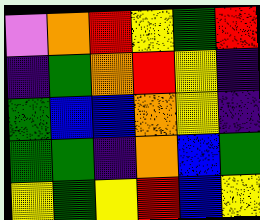[["violet", "orange", "red", "yellow", "green", "red"], ["indigo", "green", "orange", "red", "yellow", "indigo"], ["green", "blue", "blue", "orange", "yellow", "indigo"], ["green", "green", "indigo", "orange", "blue", "green"], ["yellow", "green", "yellow", "red", "blue", "yellow"]]